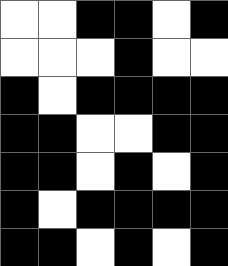[["white", "white", "black", "black", "white", "black"], ["white", "white", "white", "black", "white", "white"], ["black", "white", "black", "black", "black", "black"], ["black", "black", "white", "white", "black", "black"], ["black", "black", "white", "black", "white", "black"], ["black", "white", "black", "black", "black", "black"], ["black", "black", "white", "black", "white", "black"]]